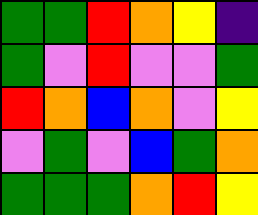[["green", "green", "red", "orange", "yellow", "indigo"], ["green", "violet", "red", "violet", "violet", "green"], ["red", "orange", "blue", "orange", "violet", "yellow"], ["violet", "green", "violet", "blue", "green", "orange"], ["green", "green", "green", "orange", "red", "yellow"]]